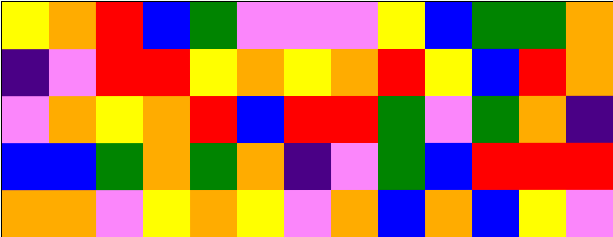[["yellow", "orange", "red", "blue", "green", "violet", "violet", "violet", "yellow", "blue", "green", "green", "orange"], ["indigo", "violet", "red", "red", "yellow", "orange", "yellow", "orange", "red", "yellow", "blue", "red", "orange"], ["violet", "orange", "yellow", "orange", "red", "blue", "red", "red", "green", "violet", "green", "orange", "indigo"], ["blue", "blue", "green", "orange", "green", "orange", "indigo", "violet", "green", "blue", "red", "red", "red"], ["orange", "orange", "violet", "yellow", "orange", "yellow", "violet", "orange", "blue", "orange", "blue", "yellow", "violet"]]